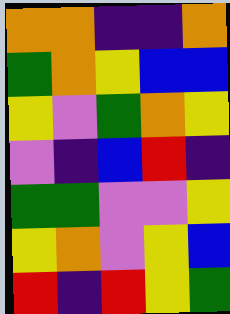[["orange", "orange", "indigo", "indigo", "orange"], ["green", "orange", "yellow", "blue", "blue"], ["yellow", "violet", "green", "orange", "yellow"], ["violet", "indigo", "blue", "red", "indigo"], ["green", "green", "violet", "violet", "yellow"], ["yellow", "orange", "violet", "yellow", "blue"], ["red", "indigo", "red", "yellow", "green"]]